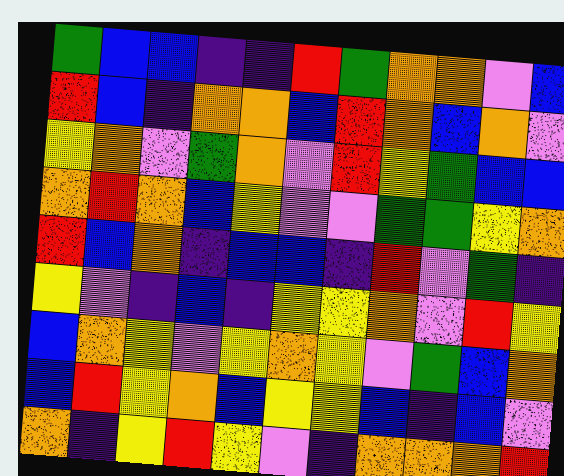[["green", "blue", "blue", "indigo", "indigo", "red", "green", "orange", "orange", "violet", "blue"], ["red", "blue", "indigo", "orange", "orange", "blue", "red", "orange", "blue", "orange", "violet"], ["yellow", "orange", "violet", "green", "orange", "violet", "red", "yellow", "green", "blue", "blue"], ["orange", "red", "orange", "blue", "yellow", "violet", "violet", "green", "green", "yellow", "orange"], ["red", "blue", "orange", "indigo", "blue", "blue", "indigo", "red", "violet", "green", "indigo"], ["yellow", "violet", "indigo", "blue", "indigo", "yellow", "yellow", "orange", "violet", "red", "yellow"], ["blue", "orange", "yellow", "violet", "yellow", "orange", "yellow", "violet", "green", "blue", "orange"], ["blue", "red", "yellow", "orange", "blue", "yellow", "yellow", "blue", "indigo", "blue", "violet"], ["orange", "indigo", "yellow", "red", "yellow", "violet", "indigo", "orange", "orange", "orange", "red"]]